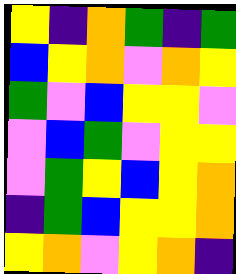[["yellow", "indigo", "orange", "green", "indigo", "green"], ["blue", "yellow", "orange", "violet", "orange", "yellow"], ["green", "violet", "blue", "yellow", "yellow", "violet"], ["violet", "blue", "green", "violet", "yellow", "yellow"], ["violet", "green", "yellow", "blue", "yellow", "orange"], ["indigo", "green", "blue", "yellow", "yellow", "orange"], ["yellow", "orange", "violet", "yellow", "orange", "indigo"]]